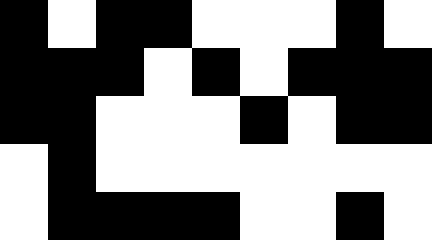[["black", "white", "black", "black", "white", "white", "white", "black", "white"], ["black", "black", "black", "white", "black", "white", "black", "black", "black"], ["black", "black", "white", "white", "white", "black", "white", "black", "black"], ["white", "black", "white", "white", "white", "white", "white", "white", "white"], ["white", "black", "black", "black", "black", "white", "white", "black", "white"]]